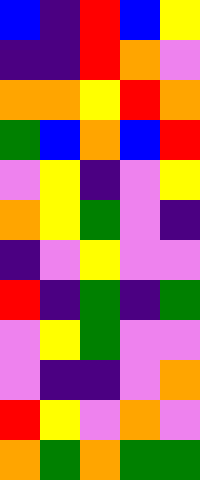[["blue", "indigo", "red", "blue", "yellow"], ["indigo", "indigo", "red", "orange", "violet"], ["orange", "orange", "yellow", "red", "orange"], ["green", "blue", "orange", "blue", "red"], ["violet", "yellow", "indigo", "violet", "yellow"], ["orange", "yellow", "green", "violet", "indigo"], ["indigo", "violet", "yellow", "violet", "violet"], ["red", "indigo", "green", "indigo", "green"], ["violet", "yellow", "green", "violet", "violet"], ["violet", "indigo", "indigo", "violet", "orange"], ["red", "yellow", "violet", "orange", "violet"], ["orange", "green", "orange", "green", "green"]]